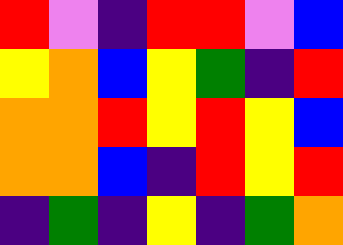[["red", "violet", "indigo", "red", "red", "violet", "blue"], ["yellow", "orange", "blue", "yellow", "green", "indigo", "red"], ["orange", "orange", "red", "yellow", "red", "yellow", "blue"], ["orange", "orange", "blue", "indigo", "red", "yellow", "red"], ["indigo", "green", "indigo", "yellow", "indigo", "green", "orange"]]